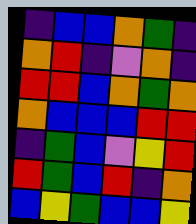[["indigo", "blue", "blue", "orange", "green", "indigo"], ["orange", "red", "indigo", "violet", "orange", "indigo"], ["red", "red", "blue", "orange", "green", "orange"], ["orange", "blue", "blue", "blue", "red", "red"], ["indigo", "green", "blue", "violet", "yellow", "red"], ["red", "green", "blue", "red", "indigo", "orange"], ["blue", "yellow", "green", "blue", "blue", "yellow"]]